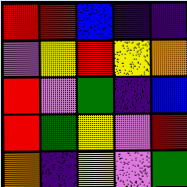[["red", "red", "blue", "indigo", "indigo"], ["violet", "yellow", "red", "yellow", "orange"], ["red", "violet", "green", "indigo", "blue"], ["red", "green", "yellow", "violet", "red"], ["orange", "indigo", "yellow", "violet", "green"]]